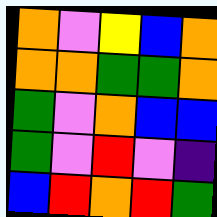[["orange", "violet", "yellow", "blue", "orange"], ["orange", "orange", "green", "green", "orange"], ["green", "violet", "orange", "blue", "blue"], ["green", "violet", "red", "violet", "indigo"], ["blue", "red", "orange", "red", "green"]]